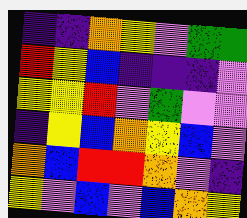[["indigo", "indigo", "orange", "yellow", "violet", "green", "green"], ["red", "yellow", "blue", "indigo", "indigo", "indigo", "violet"], ["yellow", "yellow", "red", "violet", "green", "violet", "violet"], ["indigo", "yellow", "blue", "orange", "yellow", "blue", "violet"], ["orange", "blue", "red", "red", "orange", "violet", "indigo"], ["yellow", "violet", "blue", "violet", "blue", "orange", "yellow"]]